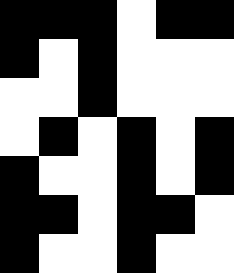[["black", "black", "black", "white", "black", "black"], ["black", "white", "black", "white", "white", "white"], ["white", "white", "black", "white", "white", "white"], ["white", "black", "white", "black", "white", "black"], ["black", "white", "white", "black", "white", "black"], ["black", "black", "white", "black", "black", "white"], ["black", "white", "white", "black", "white", "white"]]